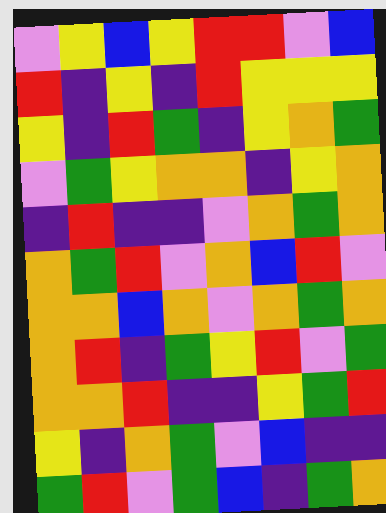[["violet", "yellow", "blue", "yellow", "red", "red", "violet", "blue"], ["red", "indigo", "yellow", "indigo", "red", "yellow", "yellow", "yellow"], ["yellow", "indigo", "red", "green", "indigo", "yellow", "orange", "green"], ["violet", "green", "yellow", "orange", "orange", "indigo", "yellow", "orange"], ["indigo", "red", "indigo", "indigo", "violet", "orange", "green", "orange"], ["orange", "green", "red", "violet", "orange", "blue", "red", "violet"], ["orange", "orange", "blue", "orange", "violet", "orange", "green", "orange"], ["orange", "red", "indigo", "green", "yellow", "red", "violet", "green"], ["orange", "orange", "red", "indigo", "indigo", "yellow", "green", "red"], ["yellow", "indigo", "orange", "green", "violet", "blue", "indigo", "indigo"], ["green", "red", "violet", "green", "blue", "indigo", "green", "orange"]]